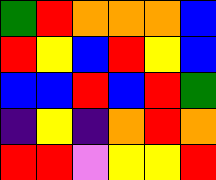[["green", "red", "orange", "orange", "orange", "blue"], ["red", "yellow", "blue", "red", "yellow", "blue"], ["blue", "blue", "red", "blue", "red", "green"], ["indigo", "yellow", "indigo", "orange", "red", "orange"], ["red", "red", "violet", "yellow", "yellow", "red"]]